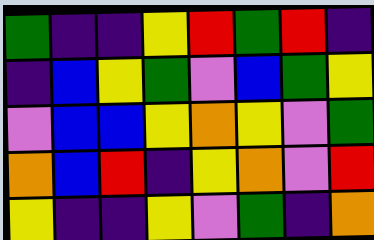[["green", "indigo", "indigo", "yellow", "red", "green", "red", "indigo"], ["indigo", "blue", "yellow", "green", "violet", "blue", "green", "yellow"], ["violet", "blue", "blue", "yellow", "orange", "yellow", "violet", "green"], ["orange", "blue", "red", "indigo", "yellow", "orange", "violet", "red"], ["yellow", "indigo", "indigo", "yellow", "violet", "green", "indigo", "orange"]]